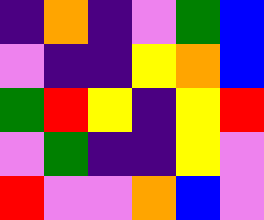[["indigo", "orange", "indigo", "violet", "green", "blue"], ["violet", "indigo", "indigo", "yellow", "orange", "blue"], ["green", "red", "yellow", "indigo", "yellow", "red"], ["violet", "green", "indigo", "indigo", "yellow", "violet"], ["red", "violet", "violet", "orange", "blue", "violet"]]